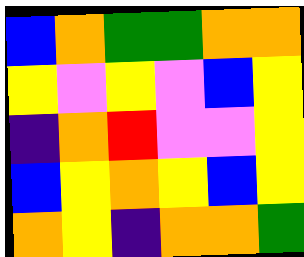[["blue", "orange", "green", "green", "orange", "orange"], ["yellow", "violet", "yellow", "violet", "blue", "yellow"], ["indigo", "orange", "red", "violet", "violet", "yellow"], ["blue", "yellow", "orange", "yellow", "blue", "yellow"], ["orange", "yellow", "indigo", "orange", "orange", "green"]]